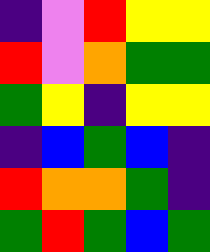[["indigo", "violet", "red", "yellow", "yellow"], ["red", "violet", "orange", "green", "green"], ["green", "yellow", "indigo", "yellow", "yellow"], ["indigo", "blue", "green", "blue", "indigo"], ["red", "orange", "orange", "green", "indigo"], ["green", "red", "green", "blue", "green"]]